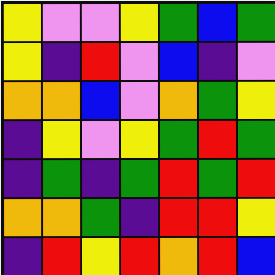[["yellow", "violet", "violet", "yellow", "green", "blue", "green"], ["yellow", "indigo", "red", "violet", "blue", "indigo", "violet"], ["orange", "orange", "blue", "violet", "orange", "green", "yellow"], ["indigo", "yellow", "violet", "yellow", "green", "red", "green"], ["indigo", "green", "indigo", "green", "red", "green", "red"], ["orange", "orange", "green", "indigo", "red", "red", "yellow"], ["indigo", "red", "yellow", "red", "orange", "red", "blue"]]